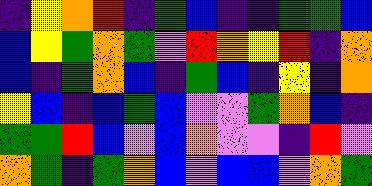[["indigo", "yellow", "orange", "red", "indigo", "green", "blue", "indigo", "indigo", "green", "green", "blue"], ["blue", "yellow", "green", "orange", "green", "violet", "red", "orange", "yellow", "red", "indigo", "orange"], ["blue", "indigo", "green", "orange", "blue", "indigo", "green", "blue", "indigo", "yellow", "indigo", "orange"], ["yellow", "blue", "indigo", "blue", "green", "blue", "violet", "violet", "green", "orange", "blue", "indigo"], ["green", "green", "red", "blue", "violet", "blue", "orange", "violet", "violet", "indigo", "red", "violet"], ["orange", "green", "indigo", "green", "orange", "blue", "violet", "blue", "blue", "violet", "orange", "green"]]